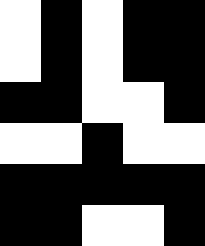[["white", "black", "white", "black", "black"], ["white", "black", "white", "black", "black"], ["black", "black", "white", "white", "black"], ["white", "white", "black", "white", "white"], ["black", "black", "black", "black", "black"], ["black", "black", "white", "white", "black"]]